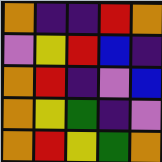[["orange", "indigo", "indigo", "red", "orange"], ["violet", "yellow", "red", "blue", "indigo"], ["orange", "red", "indigo", "violet", "blue"], ["orange", "yellow", "green", "indigo", "violet"], ["orange", "red", "yellow", "green", "orange"]]